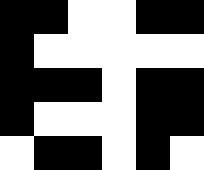[["black", "black", "white", "white", "black", "black"], ["black", "white", "white", "white", "white", "white"], ["black", "black", "black", "white", "black", "black"], ["black", "white", "white", "white", "black", "black"], ["white", "black", "black", "white", "black", "white"]]